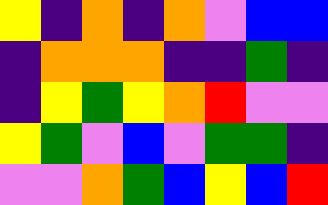[["yellow", "indigo", "orange", "indigo", "orange", "violet", "blue", "blue"], ["indigo", "orange", "orange", "orange", "indigo", "indigo", "green", "indigo"], ["indigo", "yellow", "green", "yellow", "orange", "red", "violet", "violet"], ["yellow", "green", "violet", "blue", "violet", "green", "green", "indigo"], ["violet", "violet", "orange", "green", "blue", "yellow", "blue", "red"]]